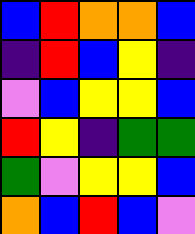[["blue", "red", "orange", "orange", "blue"], ["indigo", "red", "blue", "yellow", "indigo"], ["violet", "blue", "yellow", "yellow", "blue"], ["red", "yellow", "indigo", "green", "green"], ["green", "violet", "yellow", "yellow", "blue"], ["orange", "blue", "red", "blue", "violet"]]